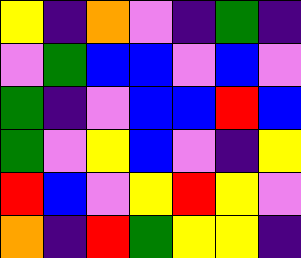[["yellow", "indigo", "orange", "violet", "indigo", "green", "indigo"], ["violet", "green", "blue", "blue", "violet", "blue", "violet"], ["green", "indigo", "violet", "blue", "blue", "red", "blue"], ["green", "violet", "yellow", "blue", "violet", "indigo", "yellow"], ["red", "blue", "violet", "yellow", "red", "yellow", "violet"], ["orange", "indigo", "red", "green", "yellow", "yellow", "indigo"]]